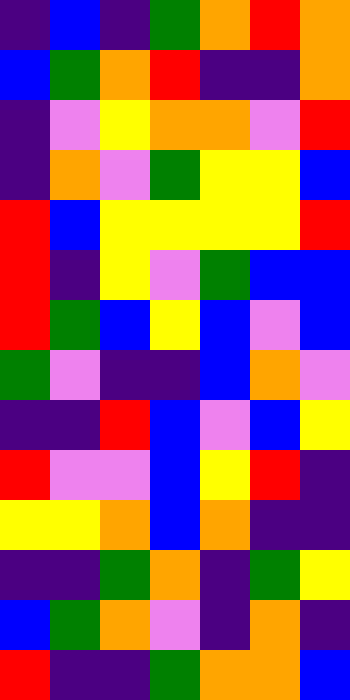[["indigo", "blue", "indigo", "green", "orange", "red", "orange"], ["blue", "green", "orange", "red", "indigo", "indigo", "orange"], ["indigo", "violet", "yellow", "orange", "orange", "violet", "red"], ["indigo", "orange", "violet", "green", "yellow", "yellow", "blue"], ["red", "blue", "yellow", "yellow", "yellow", "yellow", "red"], ["red", "indigo", "yellow", "violet", "green", "blue", "blue"], ["red", "green", "blue", "yellow", "blue", "violet", "blue"], ["green", "violet", "indigo", "indigo", "blue", "orange", "violet"], ["indigo", "indigo", "red", "blue", "violet", "blue", "yellow"], ["red", "violet", "violet", "blue", "yellow", "red", "indigo"], ["yellow", "yellow", "orange", "blue", "orange", "indigo", "indigo"], ["indigo", "indigo", "green", "orange", "indigo", "green", "yellow"], ["blue", "green", "orange", "violet", "indigo", "orange", "indigo"], ["red", "indigo", "indigo", "green", "orange", "orange", "blue"]]